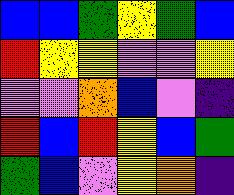[["blue", "blue", "green", "yellow", "green", "blue"], ["red", "yellow", "yellow", "violet", "violet", "yellow"], ["violet", "violet", "orange", "blue", "violet", "indigo"], ["red", "blue", "red", "yellow", "blue", "green"], ["green", "blue", "violet", "yellow", "orange", "indigo"]]